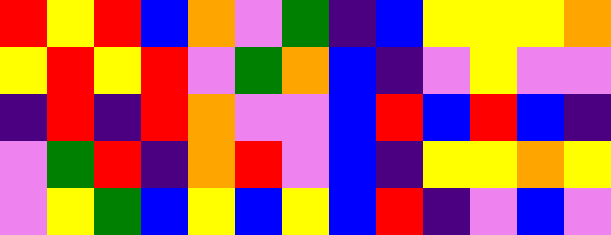[["red", "yellow", "red", "blue", "orange", "violet", "green", "indigo", "blue", "yellow", "yellow", "yellow", "orange"], ["yellow", "red", "yellow", "red", "violet", "green", "orange", "blue", "indigo", "violet", "yellow", "violet", "violet"], ["indigo", "red", "indigo", "red", "orange", "violet", "violet", "blue", "red", "blue", "red", "blue", "indigo"], ["violet", "green", "red", "indigo", "orange", "red", "violet", "blue", "indigo", "yellow", "yellow", "orange", "yellow"], ["violet", "yellow", "green", "blue", "yellow", "blue", "yellow", "blue", "red", "indigo", "violet", "blue", "violet"]]